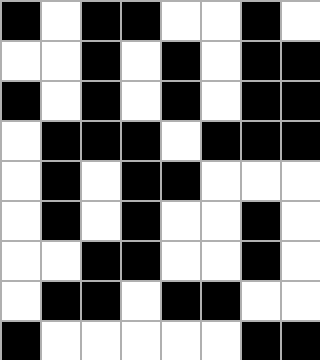[["black", "white", "black", "black", "white", "white", "black", "white"], ["white", "white", "black", "white", "black", "white", "black", "black"], ["black", "white", "black", "white", "black", "white", "black", "black"], ["white", "black", "black", "black", "white", "black", "black", "black"], ["white", "black", "white", "black", "black", "white", "white", "white"], ["white", "black", "white", "black", "white", "white", "black", "white"], ["white", "white", "black", "black", "white", "white", "black", "white"], ["white", "black", "black", "white", "black", "black", "white", "white"], ["black", "white", "white", "white", "white", "white", "black", "black"]]